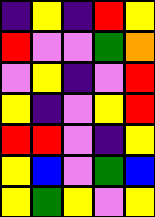[["indigo", "yellow", "indigo", "red", "yellow"], ["red", "violet", "violet", "green", "orange"], ["violet", "yellow", "indigo", "violet", "red"], ["yellow", "indigo", "violet", "yellow", "red"], ["red", "red", "violet", "indigo", "yellow"], ["yellow", "blue", "violet", "green", "blue"], ["yellow", "green", "yellow", "violet", "yellow"]]